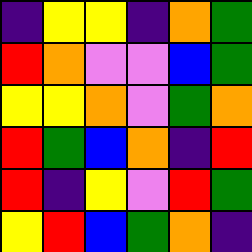[["indigo", "yellow", "yellow", "indigo", "orange", "green"], ["red", "orange", "violet", "violet", "blue", "green"], ["yellow", "yellow", "orange", "violet", "green", "orange"], ["red", "green", "blue", "orange", "indigo", "red"], ["red", "indigo", "yellow", "violet", "red", "green"], ["yellow", "red", "blue", "green", "orange", "indigo"]]